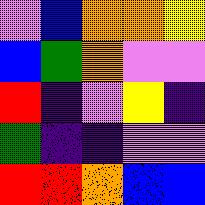[["violet", "blue", "orange", "orange", "yellow"], ["blue", "green", "orange", "violet", "violet"], ["red", "indigo", "violet", "yellow", "indigo"], ["green", "indigo", "indigo", "violet", "violet"], ["red", "red", "orange", "blue", "blue"]]